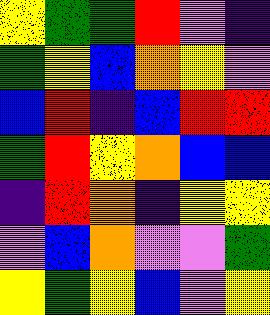[["yellow", "green", "green", "red", "violet", "indigo"], ["green", "yellow", "blue", "orange", "yellow", "violet"], ["blue", "red", "indigo", "blue", "red", "red"], ["green", "red", "yellow", "orange", "blue", "blue"], ["indigo", "red", "orange", "indigo", "yellow", "yellow"], ["violet", "blue", "orange", "violet", "violet", "green"], ["yellow", "green", "yellow", "blue", "violet", "yellow"]]